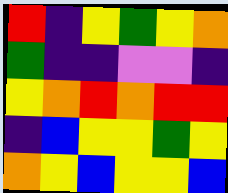[["red", "indigo", "yellow", "green", "yellow", "orange"], ["green", "indigo", "indigo", "violet", "violet", "indigo"], ["yellow", "orange", "red", "orange", "red", "red"], ["indigo", "blue", "yellow", "yellow", "green", "yellow"], ["orange", "yellow", "blue", "yellow", "yellow", "blue"]]